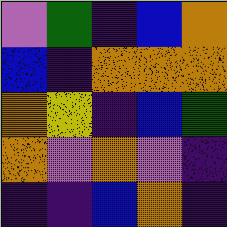[["violet", "green", "indigo", "blue", "orange"], ["blue", "indigo", "orange", "orange", "orange"], ["orange", "yellow", "indigo", "blue", "green"], ["orange", "violet", "orange", "violet", "indigo"], ["indigo", "indigo", "blue", "orange", "indigo"]]